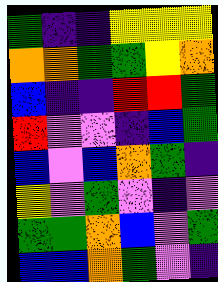[["green", "indigo", "indigo", "yellow", "yellow", "yellow"], ["orange", "orange", "green", "green", "yellow", "orange"], ["blue", "indigo", "indigo", "red", "red", "green"], ["red", "violet", "violet", "indigo", "blue", "green"], ["blue", "violet", "blue", "orange", "green", "indigo"], ["yellow", "violet", "green", "violet", "indigo", "violet"], ["green", "green", "orange", "blue", "violet", "green"], ["blue", "blue", "orange", "green", "violet", "indigo"]]